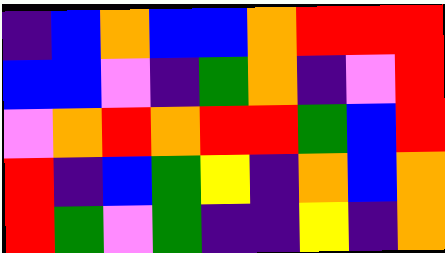[["indigo", "blue", "orange", "blue", "blue", "orange", "red", "red", "red"], ["blue", "blue", "violet", "indigo", "green", "orange", "indigo", "violet", "red"], ["violet", "orange", "red", "orange", "red", "red", "green", "blue", "red"], ["red", "indigo", "blue", "green", "yellow", "indigo", "orange", "blue", "orange"], ["red", "green", "violet", "green", "indigo", "indigo", "yellow", "indigo", "orange"]]